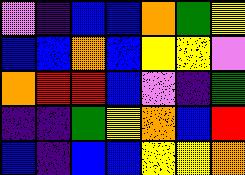[["violet", "indigo", "blue", "blue", "orange", "green", "yellow"], ["blue", "blue", "orange", "blue", "yellow", "yellow", "violet"], ["orange", "red", "red", "blue", "violet", "indigo", "green"], ["indigo", "indigo", "green", "yellow", "orange", "blue", "red"], ["blue", "indigo", "blue", "blue", "yellow", "yellow", "orange"]]